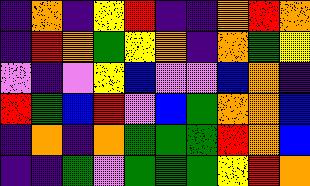[["indigo", "orange", "indigo", "yellow", "red", "indigo", "indigo", "orange", "red", "orange"], ["indigo", "red", "orange", "green", "yellow", "orange", "indigo", "orange", "green", "yellow"], ["violet", "indigo", "violet", "yellow", "blue", "violet", "violet", "blue", "orange", "indigo"], ["red", "green", "blue", "red", "violet", "blue", "green", "orange", "orange", "blue"], ["indigo", "orange", "indigo", "orange", "green", "green", "green", "red", "orange", "blue"], ["indigo", "indigo", "green", "violet", "green", "green", "green", "yellow", "red", "orange"]]